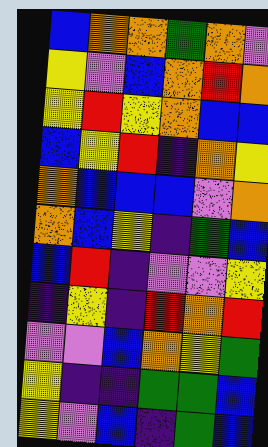[["blue", "orange", "orange", "green", "orange", "violet"], ["yellow", "violet", "blue", "orange", "red", "orange"], ["yellow", "red", "yellow", "orange", "blue", "blue"], ["blue", "yellow", "red", "indigo", "orange", "yellow"], ["orange", "blue", "blue", "blue", "violet", "orange"], ["orange", "blue", "yellow", "indigo", "green", "blue"], ["blue", "red", "indigo", "violet", "violet", "yellow"], ["indigo", "yellow", "indigo", "red", "orange", "red"], ["violet", "violet", "blue", "orange", "yellow", "green"], ["yellow", "indigo", "indigo", "green", "green", "blue"], ["yellow", "violet", "blue", "indigo", "green", "blue"]]